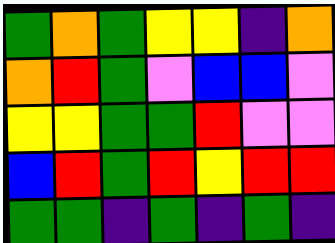[["green", "orange", "green", "yellow", "yellow", "indigo", "orange"], ["orange", "red", "green", "violet", "blue", "blue", "violet"], ["yellow", "yellow", "green", "green", "red", "violet", "violet"], ["blue", "red", "green", "red", "yellow", "red", "red"], ["green", "green", "indigo", "green", "indigo", "green", "indigo"]]